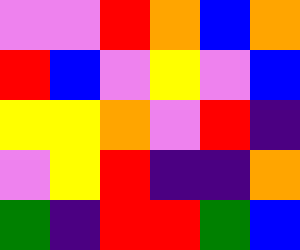[["violet", "violet", "red", "orange", "blue", "orange"], ["red", "blue", "violet", "yellow", "violet", "blue"], ["yellow", "yellow", "orange", "violet", "red", "indigo"], ["violet", "yellow", "red", "indigo", "indigo", "orange"], ["green", "indigo", "red", "red", "green", "blue"]]